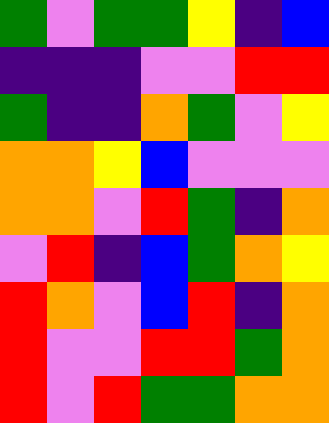[["green", "violet", "green", "green", "yellow", "indigo", "blue"], ["indigo", "indigo", "indigo", "violet", "violet", "red", "red"], ["green", "indigo", "indigo", "orange", "green", "violet", "yellow"], ["orange", "orange", "yellow", "blue", "violet", "violet", "violet"], ["orange", "orange", "violet", "red", "green", "indigo", "orange"], ["violet", "red", "indigo", "blue", "green", "orange", "yellow"], ["red", "orange", "violet", "blue", "red", "indigo", "orange"], ["red", "violet", "violet", "red", "red", "green", "orange"], ["red", "violet", "red", "green", "green", "orange", "orange"]]